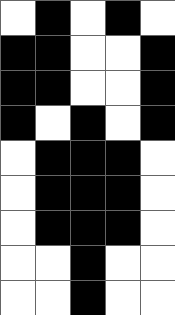[["white", "black", "white", "black", "white"], ["black", "black", "white", "white", "black"], ["black", "black", "white", "white", "black"], ["black", "white", "black", "white", "black"], ["white", "black", "black", "black", "white"], ["white", "black", "black", "black", "white"], ["white", "black", "black", "black", "white"], ["white", "white", "black", "white", "white"], ["white", "white", "black", "white", "white"]]